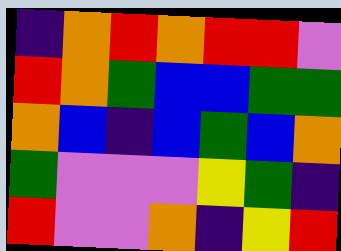[["indigo", "orange", "red", "orange", "red", "red", "violet"], ["red", "orange", "green", "blue", "blue", "green", "green"], ["orange", "blue", "indigo", "blue", "green", "blue", "orange"], ["green", "violet", "violet", "violet", "yellow", "green", "indigo"], ["red", "violet", "violet", "orange", "indigo", "yellow", "red"]]